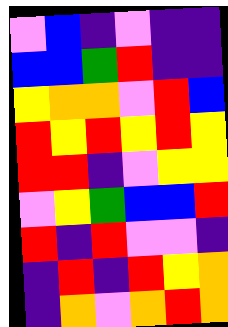[["violet", "blue", "indigo", "violet", "indigo", "indigo"], ["blue", "blue", "green", "red", "indigo", "indigo"], ["yellow", "orange", "orange", "violet", "red", "blue"], ["red", "yellow", "red", "yellow", "red", "yellow"], ["red", "red", "indigo", "violet", "yellow", "yellow"], ["violet", "yellow", "green", "blue", "blue", "red"], ["red", "indigo", "red", "violet", "violet", "indigo"], ["indigo", "red", "indigo", "red", "yellow", "orange"], ["indigo", "orange", "violet", "orange", "red", "orange"]]